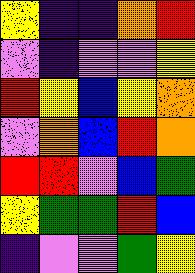[["yellow", "indigo", "indigo", "orange", "red"], ["violet", "indigo", "violet", "violet", "yellow"], ["red", "yellow", "blue", "yellow", "orange"], ["violet", "orange", "blue", "red", "orange"], ["red", "red", "violet", "blue", "green"], ["yellow", "green", "green", "red", "blue"], ["indigo", "violet", "violet", "green", "yellow"]]